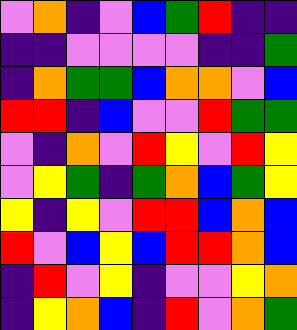[["violet", "orange", "indigo", "violet", "blue", "green", "red", "indigo", "indigo"], ["indigo", "indigo", "violet", "violet", "violet", "violet", "indigo", "indigo", "green"], ["indigo", "orange", "green", "green", "blue", "orange", "orange", "violet", "blue"], ["red", "red", "indigo", "blue", "violet", "violet", "red", "green", "green"], ["violet", "indigo", "orange", "violet", "red", "yellow", "violet", "red", "yellow"], ["violet", "yellow", "green", "indigo", "green", "orange", "blue", "green", "yellow"], ["yellow", "indigo", "yellow", "violet", "red", "red", "blue", "orange", "blue"], ["red", "violet", "blue", "yellow", "blue", "red", "red", "orange", "blue"], ["indigo", "red", "violet", "yellow", "indigo", "violet", "violet", "yellow", "orange"], ["indigo", "yellow", "orange", "blue", "indigo", "red", "violet", "orange", "green"]]